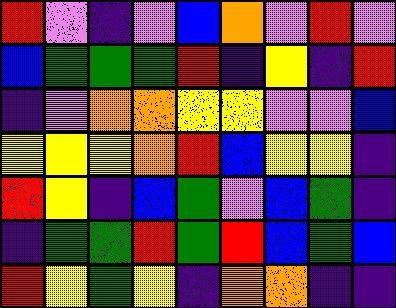[["red", "violet", "indigo", "violet", "blue", "orange", "violet", "red", "violet"], ["blue", "green", "green", "green", "red", "indigo", "yellow", "indigo", "red"], ["indigo", "violet", "orange", "orange", "yellow", "yellow", "violet", "violet", "blue"], ["yellow", "yellow", "yellow", "orange", "red", "blue", "yellow", "yellow", "indigo"], ["red", "yellow", "indigo", "blue", "green", "violet", "blue", "green", "indigo"], ["indigo", "green", "green", "red", "green", "red", "blue", "green", "blue"], ["red", "yellow", "green", "yellow", "indigo", "orange", "orange", "indigo", "indigo"]]